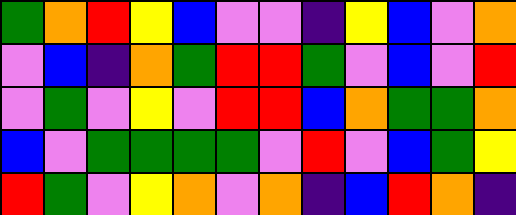[["green", "orange", "red", "yellow", "blue", "violet", "violet", "indigo", "yellow", "blue", "violet", "orange"], ["violet", "blue", "indigo", "orange", "green", "red", "red", "green", "violet", "blue", "violet", "red"], ["violet", "green", "violet", "yellow", "violet", "red", "red", "blue", "orange", "green", "green", "orange"], ["blue", "violet", "green", "green", "green", "green", "violet", "red", "violet", "blue", "green", "yellow"], ["red", "green", "violet", "yellow", "orange", "violet", "orange", "indigo", "blue", "red", "orange", "indigo"]]